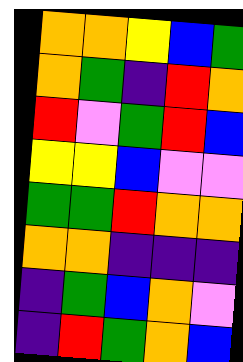[["orange", "orange", "yellow", "blue", "green"], ["orange", "green", "indigo", "red", "orange"], ["red", "violet", "green", "red", "blue"], ["yellow", "yellow", "blue", "violet", "violet"], ["green", "green", "red", "orange", "orange"], ["orange", "orange", "indigo", "indigo", "indigo"], ["indigo", "green", "blue", "orange", "violet"], ["indigo", "red", "green", "orange", "blue"]]